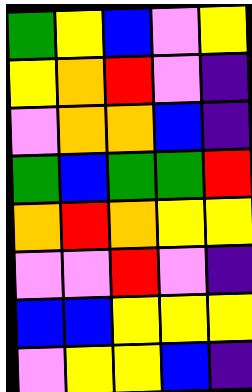[["green", "yellow", "blue", "violet", "yellow"], ["yellow", "orange", "red", "violet", "indigo"], ["violet", "orange", "orange", "blue", "indigo"], ["green", "blue", "green", "green", "red"], ["orange", "red", "orange", "yellow", "yellow"], ["violet", "violet", "red", "violet", "indigo"], ["blue", "blue", "yellow", "yellow", "yellow"], ["violet", "yellow", "yellow", "blue", "indigo"]]